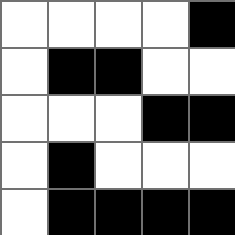[["white", "white", "white", "white", "black"], ["white", "black", "black", "white", "white"], ["white", "white", "white", "black", "black"], ["white", "black", "white", "white", "white"], ["white", "black", "black", "black", "black"]]